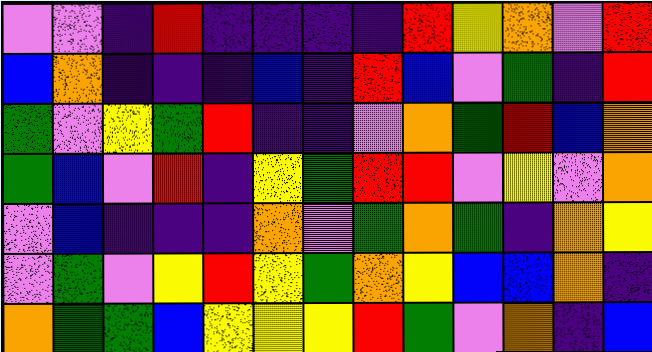[["violet", "violet", "indigo", "red", "indigo", "indigo", "indigo", "indigo", "red", "yellow", "orange", "violet", "red"], ["blue", "orange", "indigo", "indigo", "indigo", "blue", "indigo", "red", "blue", "violet", "green", "indigo", "red"], ["green", "violet", "yellow", "green", "red", "indigo", "indigo", "violet", "orange", "green", "red", "blue", "orange"], ["green", "blue", "violet", "red", "indigo", "yellow", "green", "red", "red", "violet", "yellow", "violet", "orange"], ["violet", "blue", "indigo", "indigo", "indigo", "orange", "violet", "green", "orange", "green", "indigo", "orange", "yellow"], ["violet", "green", "violet", "yellow", "red", "yellow", "green", "orange", "yellow", "blue", "blue", "orange", "indigo"], ["orange", "green", "green", "blue", "yellow", "yellow", "yellow", "red", "green", "violet", "orange", "indigo", "blue"]]